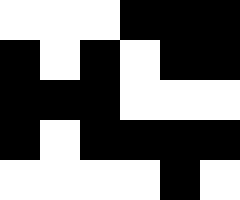[["white", "white", "white", "black", "black", "black"], ["black", "white", "black", "white", "black", "black"], ["black", "black", "black", "white", "white", "white"], ["black", "white", "black", "black", "black", "black"], ["white", "white", "white", "white", "black", "white"]]